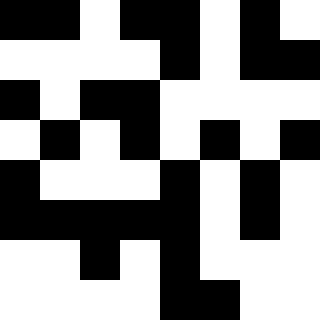[["black", "black", "white", "black", "black", "white", "black", "white"], ["white", "white", "white", "white", "black", "white", "black", "black"], ["black", "white", "black", "black", "white", "white", "white", "white"], ["white", "black", "white", "black", "white", "black", "white", "black"], ["black", "white", "white", "white", "black", "white", "black", "white"], ["black", "black", "black", "black", "black", "white", "black", "white"], ["white", "white", "black", "white", "black", "white", "white", "white"], ["white", "white", "white", "white", "black", "black", "white", "white"]]